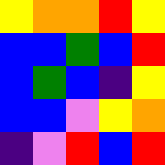[["yellow", "orange", "orange", "red", "yellow"], ["blue", "blue", "green", "blue", "red"], ["blue", "green", "blue", "indigo", "yellow"], ["blue", "blue", "violet", "yellow", "orange"], ["indigo", "violet", "red", "blue", "red"]]